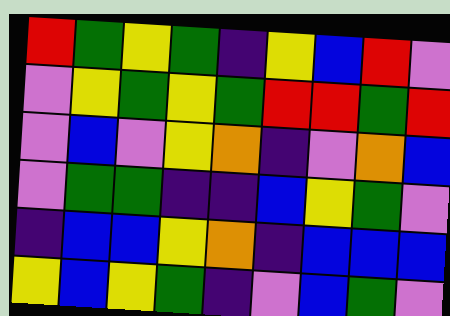[["red", "green", "yellow", "green", "indigo", "yellow", "blue", "red", "violet"], ["violet", "yellow", "green", "yellow", "green", "red", "red", "green", "red"], ["violet", "blue", "violet", "yellow", "orange", "indigo", "violet", "orange", "blue"], ["violet", "green", "green", "indigo", "indigo", "blue", "yellow", "green", "violet"], ["indigo", "blue", "blue", "yellow", "orange", "indigo", "blue", "blue", "blue"], ["yellow", "blue", "yellow", "green", "indigo", "violet", "blue", "green", "violet"]]